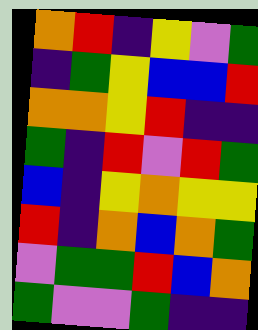[["orange", "red", "indigo", "yellow", "violet", "green"], ["indigo", "green", "yellow", "blue", "blue", "red"], ["orange", "orange", "yellow", "red", "indigo", "indigo"], ["green", "indigo", "red", "violet", "red", "green"], ["blue", "indigo", "yellow", "orange", "yellow", "yellow"], ["red", "indigo", "orange", "blue", "orange", "green"], ["violet", "green", "green", "red", "blue", "orange"], ["green", "violet", "violet", "green", "indigo", "indigo"]]